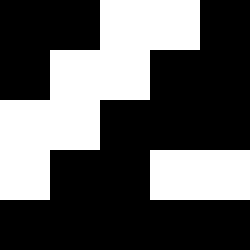[["black", "black", "white", "white", "black"], ["black", "white", "white", "black", "black"], ["white", "white", "black", "black", "black"], ["white", "black", "black", "white", "white"], ["black", "black", "black", "black", "black"]]